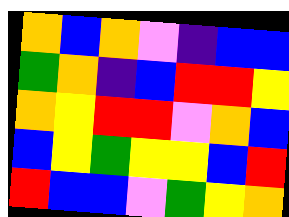[["orange", "blue", "orange", "violet", "indigo", "blue", "blue"], ["green", "orange", "indigo", "blue", "red", "red", "yellow"], ["orange", "yellow", "red", "red", "violet", "orange", "blue"], ["blue", "yellow", "green", "yellow", "yellow", "blue", "red"], ["red", "blue", "blue", "violet", "green", "yellow", "orange"]]